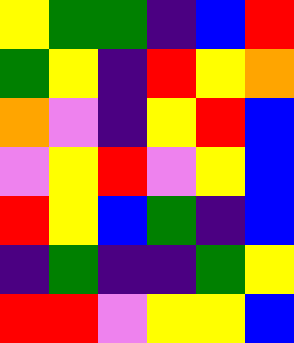[["yellow", "green", "green", "indigo", "blue", "red"], ["green", "yellow", "indigo", "red", "yellow", "orange"], ["orange", "violet", "indigo", "yellow", "red", "blue"], ["violet", "yellow", "red", "violet", "yellow", "blue"], ["red", "yellow", "blue", "green", "indigo", "blue"], ["indigo", "green", "indigo", "indigo", "green", "yellow"], ["red", "red", "violet", "yellow", "yellow", "blue"]]